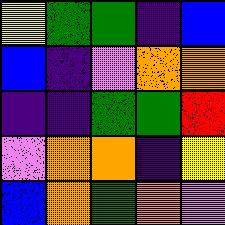[["yellow", "green", "green", "indigo", "blue"], ["blue", "indigo", "violet", "orange", "orange"], ["indigo", "indigo", "green", "green", "red"], ["violet", "orange", "orange", "indigo", "yellow"], ["blue", "orange", "green", "orange", "violet"]]